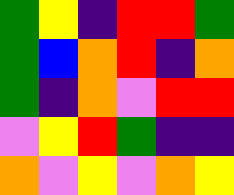[["green", "yellow", "indigo", "red", "red", "green"], ["green", "blue", "orange", "red", "indigo", "orange"], ["green", "indigo", "orange", "violet", "red", "red"], ["violet", "yellow", "red", "green", "indigo", "indigo"], ["orange", "violet", "yellow", "violet", "orange", "yellow"]]